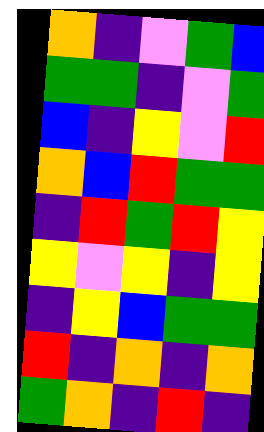[["orange", "indigo", "violet", "green", "blue"], ["green", "green", "indigo", "violet", "green"], ["blue", "indigo", "yellow", "violet", "red"], ["orange", "blue", "red", "green", "green"], ["indigo", "red", "green", "red", "yellow"], ["yellow", "violet", "yellow", "indigo", "yellow"], ["indigo", "yellow", "blue", "green", "green"], ["red", "indigo", "orange", "indigo", "orange"], ["green", "orange", "indigo", "red", "indigo"]]